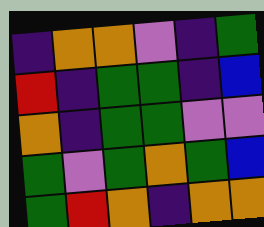[["indigo", "orange", "orange", "violet", "indigo", "green"], ["red", "indigo", "green", "green", "indigo", "blue"], ["orange", "indigo", "green", "green", "violet", "violet"], ["green", "violet", "green", "orange", "green", "blue"], ["green", "red", "orange", "indigo", "orange", "orange"]]